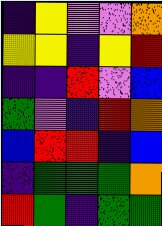[["indigo", "yellow", "violet", "violet", "orange"], ["yellow", "yellow", "indigo", "yellow", "red"], ["indigo", "indigo", "red", "violet", "blue"], ["green", "violet", "indigo", "red", "orange"], ["blue", "red", "red", "indigo", "blue"], ["indigo", "green", "green", "green", "orange"], ["red", "green", "indigo", "green", "green"]]